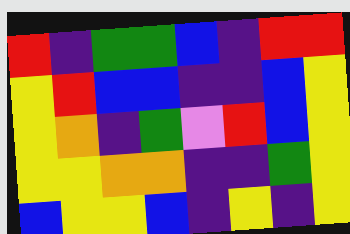[["red", "indigo", "green", "green", "blue", "indigo", "red", "red"], ["yellow", "red", "blue", "blue", "indigo", "indigo", "blue", "yellow"], ["yellow", "orange", "indigo", "green", "violet", "red", "blue", "yellow"], ["yellow", "yellow", "orange", "orange", "indigo", "indigo", "green", "yellow"], ["blue", "yellow", "yellow", "blue", "indigo", "yellow", "indigo", "yellow"]]